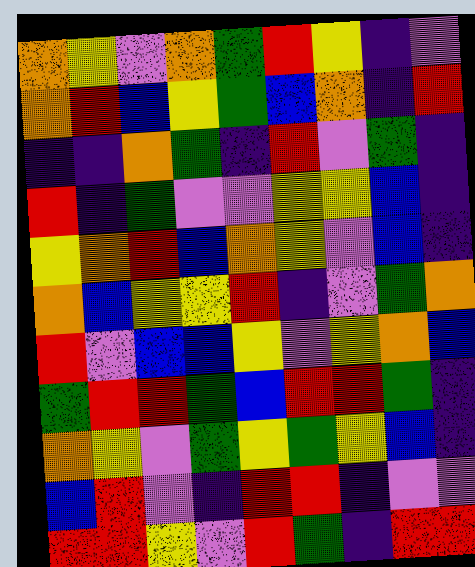[["orange", "yellow", "violet", "orange", "green", "red", "yellow", "indigo", "violet"], ["orange", "red", "blue", "yellow", "green", "blue", "orange", "indigo", "red"], ["indigo", "indigo", "orange", "green", "indigo", "red", "violet", "green", "indigo"], ["red", "indigo", "green", "violet", "violet", "yellow", "yellow", "blue", "indigo"], ["yellow", "orange", "red", "blue", "orange", "yellow", "violet", "blue", "indigo"], ["orange", "blue", "yellow", "yellow", "red", "indigo", "violet", "green", "orange"], ["red", "violet", "blue", "blue", "yellow", "violet", "yellow", "orange", "blue"], ["green", "red", "red", "green", "blue", "red", "red", "green", "indigo"], ["orange", "yellow", "violet", "green", "yellow", "green", "yellow", "blue", "indigo"], ["blue", "red", "violet", "indigo", "red", "red", "indigo", "violet", "violet"], ["red", "red", "yellow", "violet", "red", "green", "indigo", "red", "red"]]